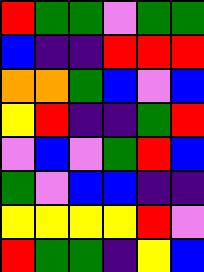[["red", "green", "green", "violet", "green", "green"], ["blue", "indigo", "indigo", "red", "red", "red"], ["orange", "orange", "green", "blue", "violet", "blue"], ["yellow", "red", "indigo", "indigo", "green", "red"], ["violet", "blue", "violet", "green", "red", "blue"], ["green", "violet", "blue", "blue", "indigo", "indigo"], ["yellow", "yellow", "yellow", "yellow", "red", "violet"], ["red", "green", "green", "indigo", "yellow", "blue"]]